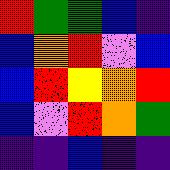[["red", "green", "green", "blue", "indigo"], ["blue", "orange", "red", "violet", "blue"], ["blue", "red", "yellow", "orange", "red"], ["blue", "violet", "red", "orange", "green"], ["indigo", "indigo", "blue", "indigo", "indigo"]]